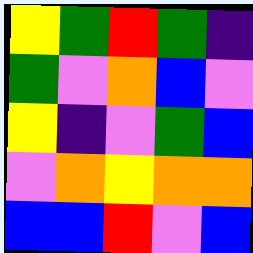[["yellow", "green", "red", "green", "indigo"], ["green", "violet", "orange", "blue", "violet"], ["yellow", "indigo", "violet", "green", "blue"], ["violet", "orange", "yellow", "orange", "orange"], ["blue", "blue", "red", "violet", "blue"]]